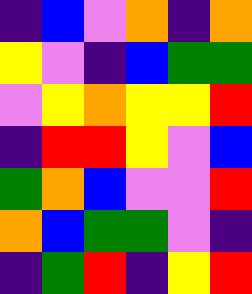[["indigo", "blue", "violet", "orange", "indigo", "orange"], ["yellow", "violet", "indigo", "blue", "green", "green"], ["violet", "yellow", "orange", "yellow", "yellow", "red"], ["indigo", "red", "red", "yellow", "violet", "blue"], ["green", "orange", "blue", "violet", "violet", "red"], ["orange", "blue", "green", "green", "violet", "indigo"], ["indigo", "green", "red", "indigo", "yellow", "red"]]